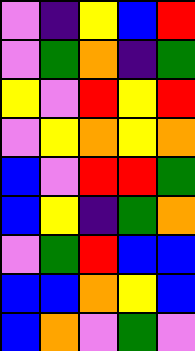[["violet", "indigo", "yellow", "blue", "red"], ["violet", "green", "orange", "indigo", "green"], ["yellow", "violet", "red", "yellow", "red"], ["violet", "yellow", "orange", "yellow", "orange"], ["blue", "violet", "red", "red", "green"], ["blue", "yellow", "indigo", "green", "orange"], ["violet", "green", "red", "blue", "blue"], ["blue", "blue", "orange", "yellow", "blue"], ["blue", "orange", "violet", "green", "violet"]]